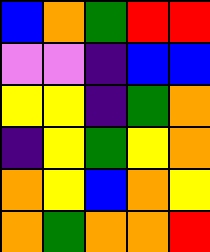[["blue", "orange", "green", "red", "red"], ["violet", "violet", "indigo", "blue", "blue"], ["yellow", "yellow", "indigo", "green", "orange"], ["indigo", "yellow", "green", "yellow", "orange"], ["orange", "yellow", "blue", "orange", "yellow"], ["orange", "green", "orange", "orange", "red"]]